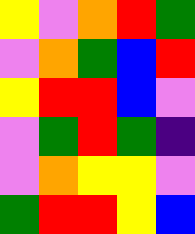[["yellow", "violet", "orange", "red", "green"], ["violet", "orange", "green", "blue", "red"], ["yellow", "red", "red", "blue", "violet"], ["violet", "green", "red", "green", "indigo"], ["violet", "orange", "yellow", "yellow", "violet"], ["green", "red", "red", "yellow", "blue"]]